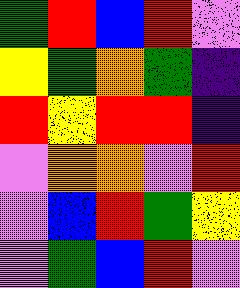[["green", "red", "blue", "red", "violet"], ["yellow", "green", "orange", "green", "indigo"], ["red", "yellow", "red", "red", "indigo"], ["violet", "orange", "orange", "violet", "red"], ["violet", "blue", "red", "green", "yellow"], ["violet", "green", "blue", "red", "violet"]]